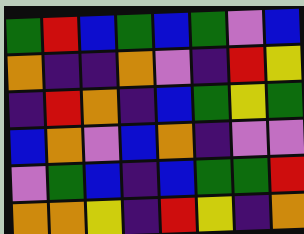[["green", "red", "blue", "green", "blue", "green", "violet", "blue"], ["orange", "indigo", "indigo", "orange", "violet", "indigo", "red", "yellow"], ["indigo", "red", "orange", "indigo", "blue", "green", "yellow", "green"], ["blue", "orange", "violet", "blue", "orange", "indigo", "violet", "violet"], ["violet", "green", "blue", "indigo", "blue", "green", "green", "red"], ["orange", "orange", "yellow", "indigo", "red", "yellow", "indigo", "orange"]]